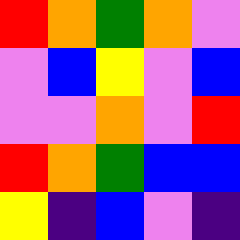[["red", "orange", "green", "orange", "violet"], ["violet", "blue", "yellow", "violet", "blue"], ["violet", "violet", "orange", "violet", "red"], ["red", "orange", "green", "blue", "blue"], ["yellow", "indigo", "blue", "violet", "indigo"]]